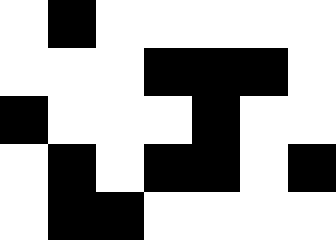[["white", "black", "white", "white", "white", "white", "white"], ["white", "white", "white", "black", "black", "black", "white"], ["black", "white", "white", "white", "black", "white", "white"], ["white", "black", "white", "black", "black", "white", "black"], ["white", "black", "black", "white", "white", "white", "white"]]